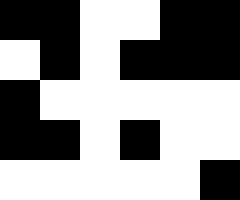[["black", "black", "white", "white", "black", "black"], ["white", "black", "white", "black", "black", "black"], ["black", "white", "white", "white", "white", "white"], ["black", "black", "white", "black", "white", "white"], ["white", "white", "white", "white", "white", "black"]]